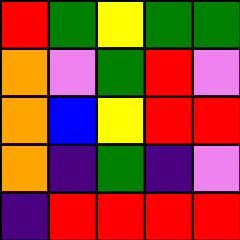[["red", "green", "yellow", "green", "green"], ["orange", "violet", "green", "red", "violet"], ["orange", "blue", "yellow", "red", "red"], ["orange", "indigo", "green", "indigo", "violet"], ["indigo", "red", "red", "red", "red"]]